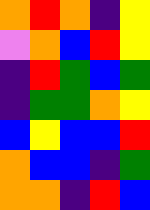[["orange", "red", "orange", "indigo", "yellow"], ["violet", "orange", "blue", "red", "yellow"], ["indigo", "red", "green", "blue", "green"], ["indigo", "green", "green", "orange", "yellow"], ["blue", "yellow", "blue", "blue", "red"], ["orange", "blue", "blue", "indigo", "green"], ["orange", "orange", "indigo", "red", "blue"]]